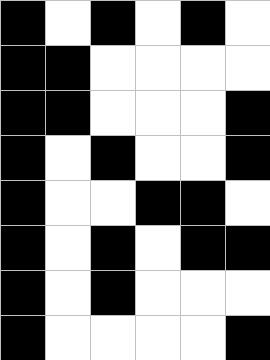[["black", "white", "black", "white", "black", "white"], ["black", "black", "white", "white", "white", "white"], ["black", "black", "white", "white", "white", "black"], ["black", "white", "black", "white", "white", "black"], ["black", "white", "white", "black", "black", "white"], ["black", "white", "black", "white", "black", "black"], ["black", "white", "black", "white", "white", "white"], ["black", "white", "white", "white", "white", "black"]]